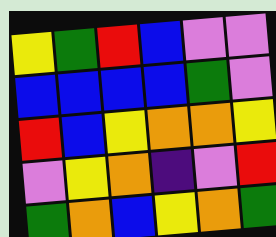[["yellow", "green", "red", "blue", "violet", "violet"], ["blue", "blue", "blue", "blue", "green", "violet"], ["red", "blue", "yellow", "orange", "orange", "yellow"], ["violet", "yellow", "orange", "indigo", "violet", "red"], ["green", "orange", "blue", "yellow", "orange", "green"]]